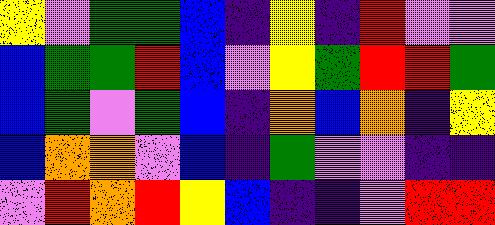[["yellow", "violet", "green", "green", "blue", "indigo", "yellow", "indigo", "red", "violet", "violet"], ["blue", "green", "green", "red", "blue", "violet", "yellow", "green", "red", "red", "green"], ["blue", "green", "violet", "green", "blue", "indigo", "orange", "blue", "orange", "indigo", "yellow"], ["blue", "orange", "orange", "violet", "blue", "indigo", "green", "violet", "violet", "indigo", "indigo"], ["violet", "red", "orange", "red", "yellow", "blue", "indigo", "indigo", "violet", "red", "red"]]